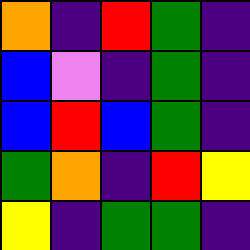[["orange", "indigo", "red", "green", "indigo"], ["blue", "violet", "indigo", "green", "indigo"], ["blue", "red", "blue", "green", "indigo"], ["green", "orange", "indigo", "red", "yellow"], ["yellow", "indigo", "green", "green", "indigo"]]